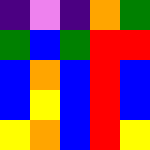[["indigo", "violet", "indigo", "orange", "green"], ["green", "blue", "green", "red", "red"], ["blue", "orange", "blue", "red", "blue"], ["blue", "yellow", "blue", "red", "blue"], ["yellow", "orange", "blue", "red", "yellow"]]